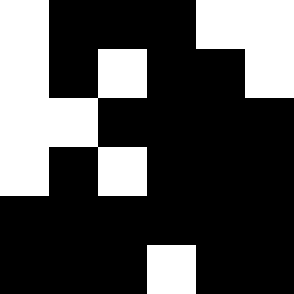[["white", "black", "black", "black", "white", "white"], ["white", "black", "white", "black", "black", "white"], ["white", "white", "black", "black", "black", "black"], ["white", "black", "white", "black", "black", "black"], ["black", "black", "black", "black", "black", "black"], ["black", "black", "black", "white", "black", "black"]]